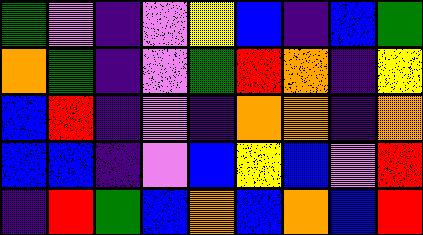[["green", "violet", "indigo", "violet", "yellow", "blue", "indigo", "blue", "green"], ["orange", "green", "indigo", "violet", "green", "red", "orange", "indigo", "yellow"], ["blue", "red", "indigo", "violet", "indigo", "orange", "orange", "indigo", "orange"], ["blue", "blue", "indigo", "violet", "blue", "yellow", "blue", "violet", "red"], ["indigo", "red", "green", "blue", "orange", "blue", "orange", "blue", "red"]]